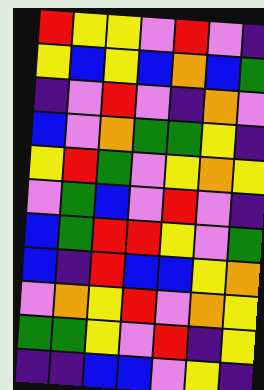[["red", "yellow", "yellow", "violet", "red", "violet", "indigo"], ["yellow", "blue", "yellow", "blue", "orange", "blue", "green"], ["indigo", "violet", "red", "violet", "indigo", "orange", "violet"], ["blue", "violet", "orange", "green", "green", "yellow", "indigo"], ["yellow", "red", "green", "violet", "yellow", "orange", "yellow"], ["violet", "green", "blue", "violet", "red", "violet", "indigo"], ["blue", "green", "red", "red", "yellow", "violet", "green"], ["blue", "indigo", "red", "blue", "blue", "yellow", "orange"], ["violet", "orange", "yellow", "red", "violet", "orange", "yellow"], ["green", "green", "yellow", "violet", "red", "indigo", "yellow"], ["indigo", "indigo", "blue", "blue", "violet", "yellow", "indigo"]]